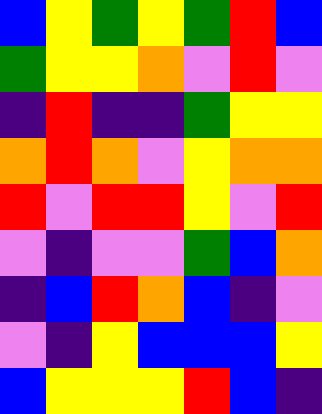[["blue", "yellow", "green", "yellow", "green", "red", "blue"], ["green", "yellow", "yellow", "orange", "violet", "red", "violet"], ["indigo", "red", "indigo", "indigo", "green", "yellow", "yellow"], ["orange", "red", "orange", "violet", "yellow", "orange", "orange"], ["red", "violet", "red", "red", "yellow", "violet", "red"], ["violet", "indigo", "violet", "violet", "green", "blue", "orange"], ["indigo", "blue", "red", "orange", "blue", "indigo", "violet"], ["violet", "indigo", "yellow", "blue", "blue", "blue", "yellow"], ["blue", "yellow", "yellow", "yellow", "red", "blue", "indigo"]]